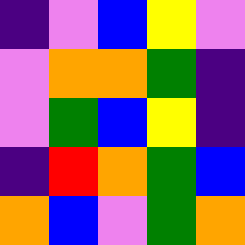[["indigo", "violet", "blue", "yellow", "violet"], ["violet", "orange", "orange", "green", "indigo"], ["violet", "green", "blue", "yellow", "indigo"], ["indigo", "red", "orange", "green", "blue"], ["orange", "blue", "violet", "green", "orange"]]